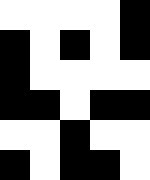[["white", "white", "white", "white", "black"], ["black", "white", "black", "white", "black"], ["black", "white", "white", "white", "white"], ["black", "black", "white", "black", "black"], ["white", "white", "black", "white", "white"], ["black", "white", "black", "black", "white"]]